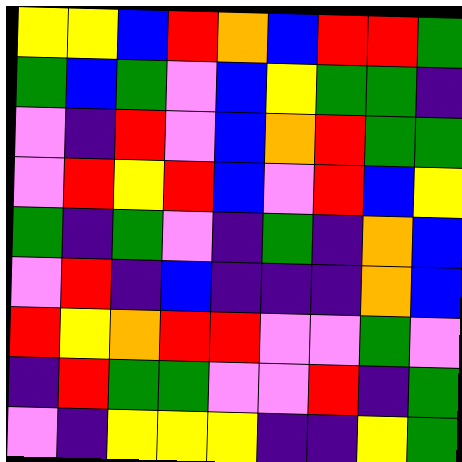[["yellow", "yellow", "blue", "red", "orange", "blue", "red", "red", "green"], ["green", "blue", "green", "violet", "blue", "yellow", "green", "green", "indigo"], ["violet", "indigo", "red", "violet", "blue", "orange", "red", "green", "green"], ["violet", "red", "yellow", "red", "blue", "violet", "red", "blue", "yellow"], ["green", "indigo", "green", "violet", "indigo", "green", "indigo", "orange", "blue"], ["violet", "red", "indigo", "blue", "indigo", "indigo", "indigo", "orange", "blue"], ["red", "yellow", "orange", "red", "red", "violet", "violet", "green", "violet"], ["indigo", "red", "green", "green", "violet", "violet", "red", "indigo", "green"], ["violet", "indigo", "yellow", "yellow", "yellow", "indigo", "indigo", "yellow", "green"]]